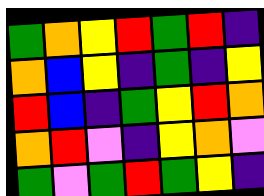[["green", "orange", "yellow", "red", "green", "red", "indigo"], ["orange", "blue", "yellow", "indigo", "green", "indigo", "yellow"], ["red", "blue", "indigo", "green", "yellow", "red", "orange"], ["orange", "red", "violet", "indigo", "yellow", "orange", "violet"], ["green", "violet", "green", "red", "green", "yellow", "indigo"]]